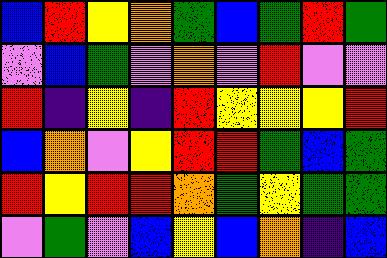[["blue", "red", "yellow", "orange", "green", "blue", "green", "red", "green"], ["violet", "blue", "green", "violet", "orange", "violet", "red", "violet", "violet"], ["red", "indigo", "yellow", "indigo", "red", "yellow", "yellow", "yellow", "red"], ["blue", "orange", "violet", "yellow", "red", "red", "green", "blue", "green"], ["red", "yellow", "red", "red", "orange", "green", "yellow", "green", "green"], ["violet", "green", "violet", "blue", "yellow", "blue", "orange", "indigo", "blue"]]